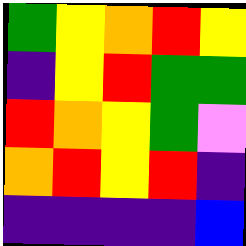[["green", "yellow", "orange", "red", "yellow"], ["indigo", "yellow", "red", "green", "green"], ["red", "orange", "yellow", "green", "violet"], ["orange", "red", "yellow", "red", "indigo"], ["indigo", "indigo", "indigo", "indigo", "blue"]]